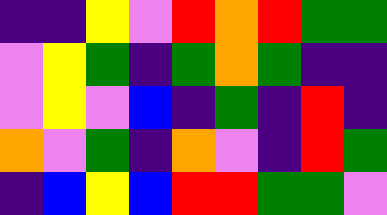[["indigo", "indigo", "yellow", "violet", "red", "orange", "red", "green", "green"], ["violet", "yellow", "green", "indigo", "green", "orange", "green", "indigo", "indigo"], ["violet", "yellow", "violet", "blue", "indigo", "green", "indigo", "red", "indigo"], ["orange", "violet", "green", "indigo", "orange", "violet", "indigo", "red", "green"], ["indigo", "blue", "yellow", "blue", "red", "red", "green", "green", "violet"]]